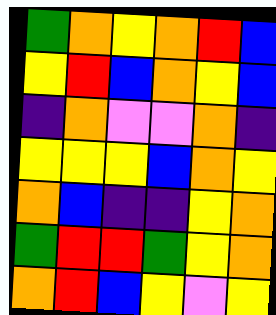[["green", "orange", "yellow", "orange", "red", "blue"], ["yellow", "red", "blue", "orange", "yellow", "blue"], ["indigo", "orange", "violet", "violet", "orange", "indigo"], ["yellow", "yellow", "yellow", "blue", "orange", "yellow"], ["orange", "blue", "indigo", "indigo", "yellow", "orange"], ["green", "red", "red", "green", "yellow", "orange"], ["orange", "red", "blue", "yellow", "violet", "yellow"]]